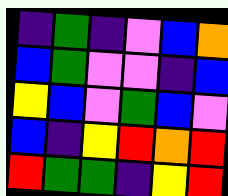[["indigo", "green", "indigo", "violet", "blue", "orange"], ["blue", "green", "violet", "violet", "indigo", "blue"], ["yellow", "blue", "violet", "green", "blue", "violet"], ["blue", "indigo", "yellow", "red", "orange", "red"], ["red", "green", "green", "indigo", "yellow", "red"]]